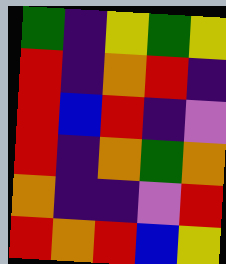[["green", "indigo", "yellow", "green", "yellow"], ["red", "indigo", "orange", "red", "indigo"], ["red", "blue", "red", "indigo", "violet"], ["red", "indigo", "orange", "green", "orange"], ["orange", "indigo", "indigo", "violet", "red"], ["red", "orange", "red", "blue", "yellow"]]